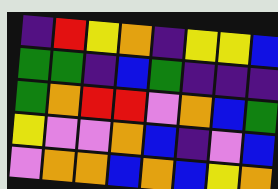[["indigo", "red", "yellow", "orange", "indigo", "yellow", "yellow", "blue"], ["green", "green", "indigo", "blue", "green", "indigo", "indigo", "indigo"], ["green", "orange", "red", "red", "violet", "orange", "blue", "green"], ["yellow", "violet", "violet", "orange", "blue", "indigo", "violet", "blue"], ["violet", "orange", "orange", "blue", "orange", "blue", "yellow", "orange"]]